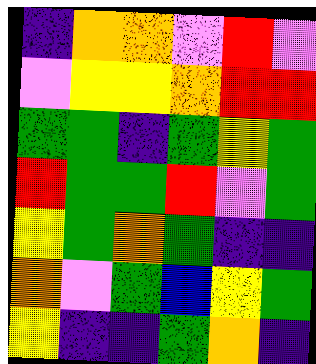[["indigo", "orange", "orange", "violet", "red", "violet"], ["violet", "yellow", "yellow", "orange", "red", "red"], ["green", "green", "indigo", "green", "yellow", "green"], ["red", "green", "green", "red", "violet", "green"], ["yellow", "green", "orange", "green", "indigo", "indigo"], ["orange", "violet", "green", "blue", "yellow", "green"], ["yellow", "indigo", "indigo", "green", "orange", "indigo"]]